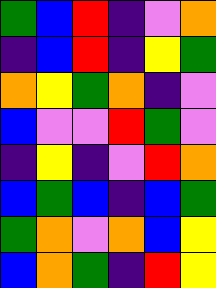[["green", "blue", "red", "indigo", "violet", "orange"], ["indigo", "blue", "red", "indigo", "yellow", "green"], ["orange", "yellow", "green", "orange", "indigo", "violet"], ["blue", "violet", "violet", "red", "green", "violet"], ["indigo", "yellow", "indigo", "violet", "red", "orange"], ["blue", "green", "blue", "indigo", "blue", "green"], ["green", "orange", "violet", "orange", "blue", "yellow"], ["blue", "orange", "green", "indigo", "red", "yellow"]]